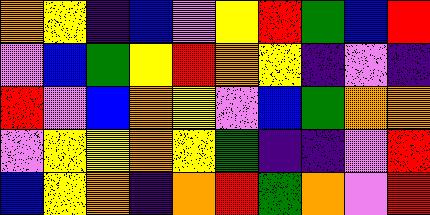[["orange", "yellow", "indigo", "blue", "violet", "yellow", "red", "green", "blue", "red"], ["violet", "blue", "green", "yellow", "red", "orange", "yellow", "indigo", "violet", "indigo"], ["red", "violet", "blue", "orange", "yellow", "violet", "blue", "green", "orange", "orange"], ["violet", "yellow", "yellow", "orange", "yellow", "green", "indigo", "indigo", "violet", "red"], ["blue", "yellow", "orange", "indigo", "orange", "red", "green", "orange", "violet", "red"]]